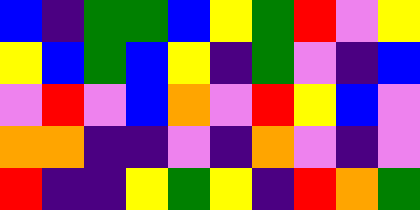[["blue", "indigo", "green", "green", "blue", "yellow", "green", "red", "violet", "yellow"], ["yellow", "blue", "green", "blue", "yellow", "indigo", "green", "violet", "indigo", "blue"], ["violet", "red", "violet", "blue", "orange", "violet", "red", "yellow", "blue", "violet"], ["orange", "orange", "indigo", "indigo", "violet", "indigo", "orange", "violet", "indigo", "violet"], ["red", "indigo", "indigo", "yellow", "green", "yellow", "indigo", "red", "orange", "green"]]